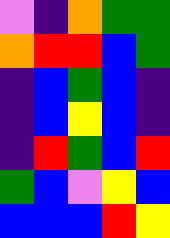[["violet", "indigo", "orange", "green", "green"], ["orange", "red", "red", "blue", "green"], ["indigo", "blue", "green", "blue", "indigo"], ["indigo", "blue", "yellow", "blue", "indigo"], ["indigo", "red", "green", "blue", "red"], ["green", "blue", "violet", "yellow", "blue"], ["blue", "blue", "blue", "red", "yellow"]]